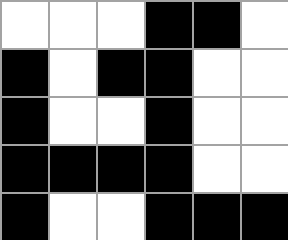[["white", "white", "white", "black", "black", "white"], ["black", "white", "black", "black", "white", "white"], ["black", "white", "white", "black", "white", "white"], ["black", "black", "black", "black", "white", "white"], ["black", "white", "white", "black", "black", "black"]]